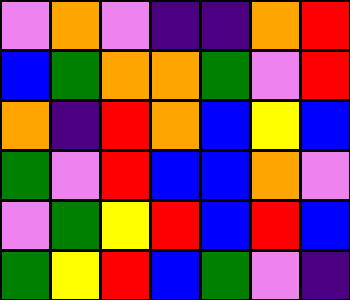[["violet", "orange", "violet", "indigo", "indigo", "orange", "red"], ["blue", "green", "orange", "orange", "green", "violet", "red"], ["orange", "indigo", "red", "orange", "blue", "yellow", "blue"], ["green", "violet", "red", "blue", "blue", "orange", "violet"], ["violet", "green", "yellow", "red", "blue", "red", "blue"], ["green", "yellow", "red", "blue", "green", "violet", "indigo"]]